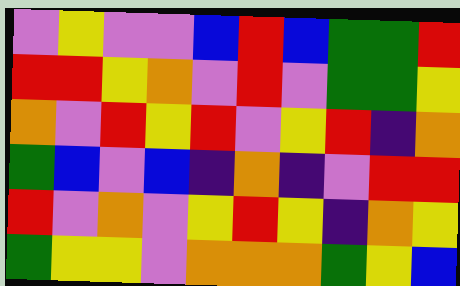[["violet", "yellow", "violet", "violet", "blue", "red", "blue", "green", "green", "red"], ["red", "red", "yellow", "orange", "violet", "red", "violet", "green", "green", "yellow"], ["orange", "violet", "red", "yellow", "red", "violet", "yellow", "red", "indigo", "orange"], ["green", "blue", "violet", "blue", "indigo", "orange", "indigo", "violet", "red", "red"], ["red", "violet", "orange", "violet", "yellow", "red", "yellow", "indigo", "orange", "yellow"], ["green", "yellow", "yellow", "violet", "orange", "orange", "orange", "green", "yellow", "blue"]]